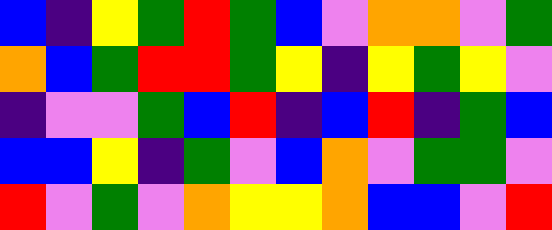[["blue", "indigo", "yellow", "green", "red", "green", "blue", "violet", "orange", "orange", "violet", "green"], ["orange", "blue", "green", "red", "red", "green", "yellow", "indigo", "yellow", "green", "yellow", "violet"], ["indigo", "violet", "violet", "green", "blue", "red", "indigo", "blue", "red", "indigo", "green", "blue"], ["blue", "blue", "yellow", "indigo", "green", "violet", "blue", "orange", "violet", "green", "green", "violet"], ["red", "violet", "green", "violet", "orange", "yellow", "yellow", "orange", "blue", "blue", "violet", "red"]]